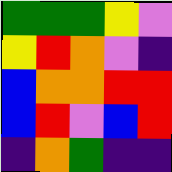[["green", "green", "green", "yellow", "violet"], ["yellow", "red", "orange", "violet", "indigo"], ["blue", "orange", "orange", "red", "red"], ["blue", "red", "violet", "blue", "red"], ["indigo", "orange", "green", "indigo", "indigo"]]